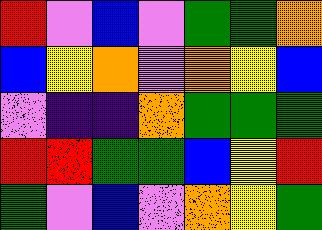[["red", "violet", "blue", "violet", "green", "green", "orange"], ["blue", "yellow", "orange", "violet", "orange", "yellow", "blue"], ["violet", "indigo", "indigo", "orange", "green", "green", "green"], ["red", "red", "green", "green", "blue", "yellow", "red"], ["green", "violet", "blue", "violet", "orange", "yellow", "green"]]